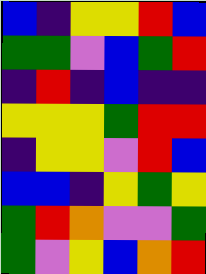[["blue", "indigo", "yellow", "yellow", "red", "blue"], ["green", "green", "violet", "blue", "green", "red"], ["indigo", "red", "indigo", "blue", "indigo", "indigo"], ["yellow", "yellow", "yellow", "green", "red", "red"], ["indigo", "yellow", "yellow", "violet", "red", "blue"], ["blue", "blue", "indigo", "yellow", "green", "yellow"], ["green", "red", "orange", "violet", "violet", "green"], ["green", "violet", "yellow", "blue", "orange", "red"]]